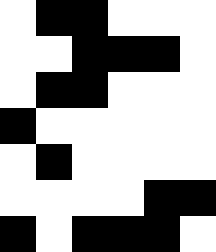[["white", "black", "black", "white", "white", "white"], ["white", "white", "black", "black", "black", "white"], ["white", "black", "black", "white", "white", "white"], ["black", "white", "white", "white", "white", "white"], ["white", "black", "white", "white", "white", "white"], ["white", "white", "white", "white", "black", "black"], ["black", "white", "black", "black", "black", "white"]]